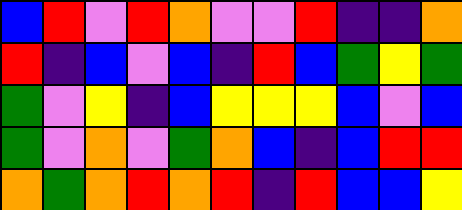[["blue", "red", "violet", "red", "orange", "violet", "violet", "red", "indigo", "indigo", "orange"], ["red", "indigo", "blue", "violet", "blue", "indigo", "red", "blue", "green", "yellow", "green"], ["green", "violet", "yellow", "indigo", "blue", "yellow", "yellow", "yellow", "blue", "violet", "blue"], ["green", "violet", "orange", "violet", "green", "orange", "blue", "indigo", "blue", "red", "red"], ["orange", "green", "orange", "red", "orange", "red", "indigo", "red", "blue", "blue", "yellow"]]